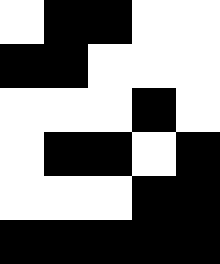[["white", "black", "black", "white", "white"], ["black", "black", "white", "white", "white"], ["white", "white", "white", "black", "white"], ["white", "black", "black", "white", "black"], ["white", "white", "white", "black", "black"], ["black", "black", "black", "black", "black"]]